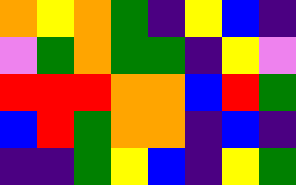[["orange", "yellow", "orange", "green", "indigo", "yellow", "blue", "indigo"], ["violet", "green", "orange", "green", "green", "indigo", "yellow", "violet"], ["red", "red", "red", "orange", "orange", "blue", "red", "green"], ["blue", "red", "green", "orange", "orange", "indigo", "blue", "indigo"], ["indigo", "indigo", "green", "yellow", "blue", "indigo", "yellow", "green"]]